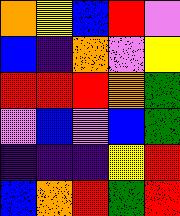[["orange", "yellow", "blue", "red", "violet"], ["blue", "indigo", "orange", "violet", "yellow"], ["red", "red", "red", "orange", "green"], ["violet", "blue", "violet", "blue", "green"], ["indigo", "indigo", "indigo", "yellow", "red"], ["blue", "orange", "red", "green", "red"]]